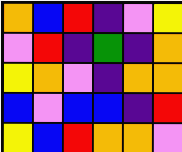[["orange", "blue", "red", "indigo", "violet", "yellow"], ["violet", "red", "indigo", "green", "indigo", "orange"], ["yellow", "orange", "violet", "indigo", "orange", "orange"], ["blue", "violet", "blue", "blue", "indigo", "red"], ["yellow", "blue", "red", "orange", "orange", "violet"]]